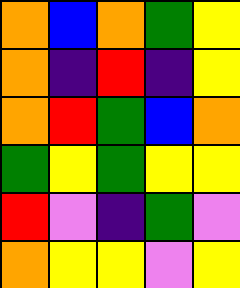[["orange", "blue", "orange", "green", "yellow"], ["orange", "indigo", "red", "indigo", "yellow"], ["orange", "red", "green", "blue", "orange"], ["green", "yellow", "green", "yellow", "yellow"], ["red", "violet", "indigo", "green", "violet"], ["orange", "yellow", "yellow", "violet", "yellow"]]